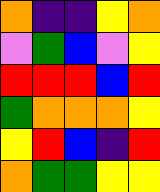[["orange", "indigo", "indigo", "yellow", "orange"], ["violet", "green", "blue", "violet", "yellow"], ["red", "red", "red", "blue", "red"], ["green", "orange", "orange", "orange", "yellow"], ["yellow", "red", "blue", "indigo", "red"], ["orange", "green", "green", "yellow", "yellow"]]